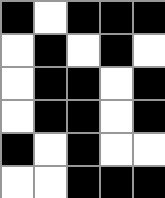[["black", "white", "black", "black", "black"], ["white", "black", "white", "black", "white"], ["white", "black", "black", "white", "black"], ["white", "black", "black", "white", "black"], ["black", "white", "black", "white", "white"], ["white", "white", "black", "black", "black"]]